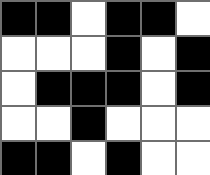[["black", "black", "white", "black", "black", "white"], ["white", "white", "white", "black", "white", "black"], ["white", "black", "black", "black", "white", "black"], ["white", "white", "black", "white", "white", "white"], ["black", "black", "white", "black", "white", "white"]]